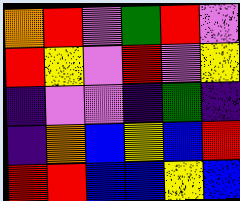[["orange", "red", "violet", "green", "red", "violet"], ["red", "yellow", "violet", "red", "violet", "yellow"], ["indigo", "violet", "violet", "indigo", "green", "indigo"], ["indigo", "orange", "blue", "yellow", "blue", "red"], ["red", "red", "blue", "blue", "yellow", "blue"]]